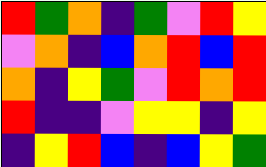[["red", "green", "orange", "indigo", "green", "violet", "red", "yellow"], ["violet", "orange", "indigo", "blue", "orange", "red", "blue", "red"], ["orange", "indigo", "yellow", "green", "violet", "red", "orange", "red"], ["red", "indigo", "indigo", "violet", "yellow", "yellow", "indigo", "yellow"], ["indigo", "yellow", "red", "blue", "indigo", "blue", "yellow", "green"]]